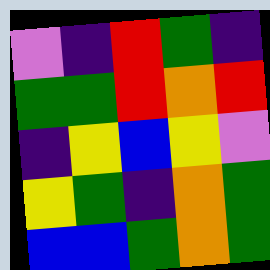[["violet", "indigo", "red", "green", "indigo"], ["green", "green", "red", "orange", "red"], ["indigo", "yellow", "blue", "yellow", "violet"], ["yellow", "green", "indigo", "orange", "green"], ["blue", "blue", "green", "orange", "green"]]